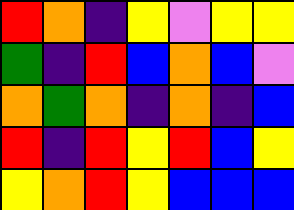[["red", "orange", "indigo", "yellow", "violet", "yellow", "yellow"], ["green", "indigo", "red", "blue", "orange", "blue", "violet"], ["orange", "green", "orange", "indigo", "orange", "indigo", "blue"], ["red", "indigo", "red", "yellow", "red", "blue", "yellow"], ["yellow", "orange", "red", "yellow", "blue", "blue", "blue"]]